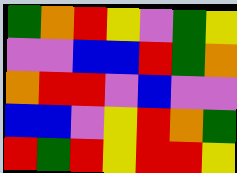[["green", "orange", "red", "yellow", "violet", "green", "yellow"], ["violet", "violet", "blue", "blue", "red", "green", "orange"], ["orange", "red", "red", "violet", "blue", "violet", "violet"], ["blue", "blue", "violet", "yellow", "red", "orange", "green"], ["red", "green", "red", "yellow", "red", "red", "yellow"]]